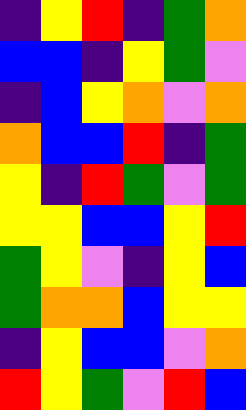[["indigo", "yellow", "red", "indigo", "green", "orange"], ["blue", "blue", "indigo", "yellow", "green", "violet"], ["indigo", "blue", "yellow", "orange", "violet", "orange"], ["orange", "blue", "blue", "red", "indigo", "green"], ["yellow", "indigo", "red", "green", "violet", "green"], ["yellow", "yellow", "blue", "blue", "yellow", "red"], ["green", "yellow", "violet", "indigo", "yellow", "blue"], ["green", "orange", "orange", "blue", "yellow", "yellow"], ["indigo", "yellow", "blue", "blue", "violet", "orange"], ["red", "yellow", "green", "violet", "red", "blue"]]